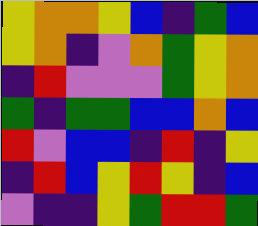[["yellow", "orange", "orange", "yellow", "blue", "indigo", "green", "blue"], ["yellow", "orange", "indigo", "violet", "orange", "green", "yellow", "orange"], ["indigo", "red", "violet", "violet", "violet", "green", "yellow", "orange"], ["green", "indigo", "green", "green", "blue", "blue", "orange", "blue"], ["red", "violet", "blue", "blue", "indigo", "red", "indigo", "yellow"], ["indigo", "red", "blue", "yellow", "red", "yellow", "indigo", "blue"], ["violet", "indigo", "indigo", "yellow", "green", "red", "red", "green"]]